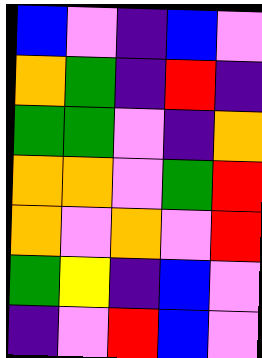[["blue", "violet", "indigo", "blue", "violet"], ["orange", "green", "indigo", "red", "indigo"], ["green", "green", "violet", "indigo", "orange"], ["orange", "orange", "violet", "green", "red"], ["orange", "violet", "orange", "violet", "red"], ["green", "yellow", "indigo", "blue", "violet"], ["indigo", "violet", "red", "blue", "violet"]]